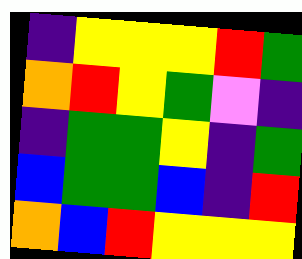[["indigo", "yellow", "yellow", "yellow", "red", "green"], ["orange", "red", "yellow", "green", "violet", "indigo"], ["indigo", "green", "green", "yellow", "indigo", "green"], ["blue", "green", "green", "blue", "indigo", "red"], ["orange", "blue", "red", "yellow", "yellow", "yellow"]]